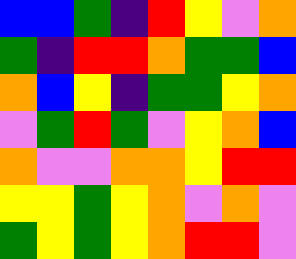[["blue", "blue", "green", "indigo", "red", "yellow", "violet", "orange"], ["green", "indigo", "red", "red", "orange", "green", "green", "blue"], ["orange", "blue", "yellow", "indigo", "green", "green", "yellow", "orange"], ["violet", "green", "red", "green", "violet", "yellow", "orange", "blue"], ["orange", "violet", "violet", "orange", "orange", "yellow", "red", "red"], ["yellow", "yellow", "green", "yellow", "orange", "violet", "orange", "violet"], ["green", "yellow", "green", "yellow", "orange", "red", "red", "violet"]]